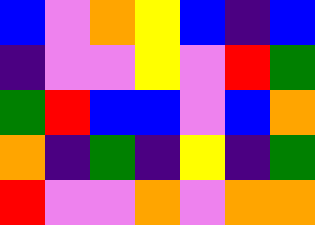[["blue", "violet", "orange", "yellow", "blue", "indigo", "blue"], ["indigo", "violet", "violet", "yellow", "violet", "red", "green"], ["green", "red", "blue", "blue", "violet", "blue", "orange"], ["orange", "indigo", "green", "indigo", "yellow", "indigo", "green"], ["red", "violet", "violet", "orange", "violet", "orange", "orange"]]